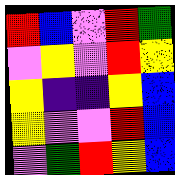[["red", "blue", "violet", "red", "green"], ["violet", "yellow", "violet", "red", "yellow"], ["yellow", "indigo", "indigo", "yellow", "blue"], ["yellow", "violet", "violet", "red", "blue"], ["violet", "green", "red", "yellow", "blue"]]